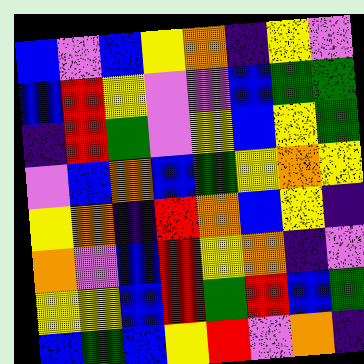[["blue", "violet", "blue", "yellow", "orange", "indigo", "yellow", "violet"], ["blue", "red", "yellow", "violet", "violet", "blue", "green", "green"], ["indigo", "red", "green", "violet", "yellow", "blue", "yellow", "green"], ["violet", "blue", "orange", "blue", "green", "yellow", "orange", "yellow"], ["yellow", "orange", "indigo", "red", "orange", "blue", "yellow", "indigo"], ["orange", "violet", "blue", "red", "yellow", "orange", "indigo", "violet"], ["yellow", "yellow", "blue", "red", "green", "red", "blue", "green"], ["blue", "green", "blue", "yellow", "red", "violet", "orange", "indigo"]]